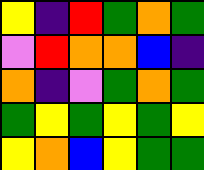[["yellow", "indigo", "red", "green", "orange", "green"], ["violet", "red", "orange", "orange", "blue", "indigo"], ["orange", "indigo", "violet", "green", "orange", "green"], ["green", "yellow", "green", "yellow", "green", "yellow"], ["yellow", "orange", "blue", "yellow", "green", "green"]]